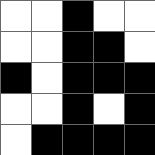[["white", "white", "black", "white", "white"], ["white", "white", "black", "black", "white"], ["black", "white", "black", "black", "black"], ["white", "white", "black", "white", "black"], ["white", "black", "black", "black", "black"]]